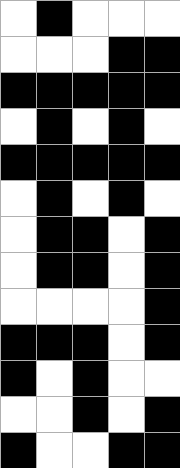[["white", "black", "white", "white", "white"], ["white", "white", "white", "black", "black"], ["black", "black", "black", "black", "black"], ["white", "black", "white", "black", "white"], ["black", "black", "black", "black", "black"], ["white", "black", "white", "black", "white"], ["white", "black", "black", "white", "black"], ["white", "black", "black", "white", "black"], ["white", "white", "white", "white", "black"], ["black", "black", "black", "white", "black"], ["black", "white", "black", "white", "white"], ["white", "white", "black", "white", "black"], ["black", "white", "white", "black", "black"]]